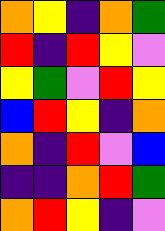[["orange", "yellow", "indigo", "orange", "green"], ["red", "indigo", "red", "yellow", "violet"], ["yellow", "green", "violet", "red", "yellow"], ["blue", "red", "yellow", "indigo", "orange"], ["orange", "indigo", "red", "violet", "blue"], ["indigo", "indigo", "orange", "red", "green"], ["orange", "red", "yellow", "indigo", "violet"]]